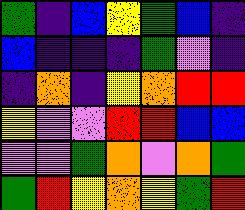[["green", "indigo", "blue", "yellow", "green", "blue", "indigo"], ["blue", "indigo", "indigo", "indigo", "green", "violet", "indigo"], ["indigo", "orange", "indigo", "yellow", "orange", "red", "red"], ["yellow", "violet", "violet", "red", "red", "blue", "blue"], ["violet", "violet", "green", "orange", "violet", "orange", "green"], ["green", "red", "yellow", "orange", "yellow", "green", "red"]]